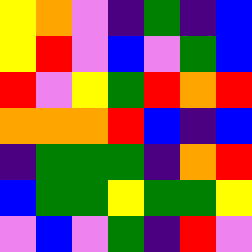[["yellow", "orange", "violet", "indigo", "green", "indigo", "blue"], ["yellow", "red", "violet", "blue", "violet", "green", "blue"], ["red", "violet", "yellow", "green", "red", "orange", "red"], ["orange", "orange", "orange", "red", "blue", "indigo", "blue"], ["indigo", "green", "green", "green", "indigo", "orange", "red"], ["blue", "green", "green", "yellow", "green", "green", "yellow"], ["violet", "blue", "violet", "green", "indigo", "red", "violet"]]